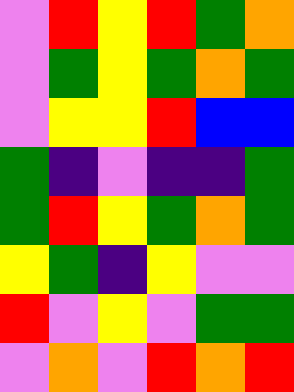[["violet", "red", "yellow", "red", "green", "orange"], ["violet", "green", "yellow", "green", "orange", "green"], ["violet", "yellow", "yellow", "red", "blue", "blue"], ["green", "indigo", "violet", "indigo", "indigo", "green"], ["green", "red", "yellow", "green", "orange", "green"], ["yellow", "green", "indigo", "yellow", "violet", "violet"], ["red", "violet", "yellow", "violet", "green", "green"], ["violet", "orange", "violet", "red", "orange", "red"]]